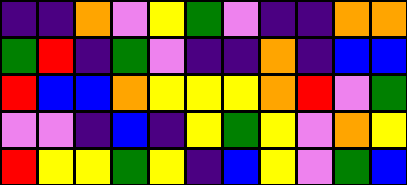[["indigo", "indigo", "orange", "violet", "yellow", "green", "violet", "indigo", "indigo", "orange", "orange"], ["green", "red", "indigo", "green", "violet", "indigo", "indigo", "orange", "indigo", "blue", "blue"], ["red", "blue", "blue", "orange", "yellow", "yellow", "yellow", "orange", "red", "violet", "green"], ["violet", "violet", "indigo", "blue", "indigo", "yellow", "green", "yellow", "violet", "orange", "yellow"], ["red", "yellow", "yellow", "green", "yellow", "indigo", "blue", "yellow", "violet", "green", "blue"]]